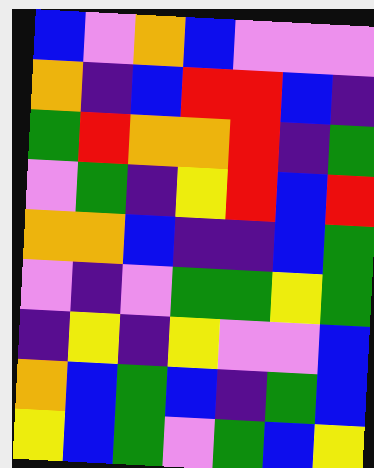[["blue", "violet", "orange", "blue", "violet", "violet", "violet"], ["orange", "indigo", "blue", "red", "red", "blue", "indigo"], ["green", "red", "orange", "orange", "red", "indigo", "green"], ["violet", "green", "indigo", "yellow", "red", "blue", "red"], ["orange", "orange", "blue", "indigo", "indigo", "blue", "green"], ["violet", "indigo", "violet", "green", "green", "yellow", "green"], ["indigo", "yellow", "indigo", "yellow", "violet", "violet", "blue"], ["orange", "blue", "green", "blue", "indigo", "green", "blue"], ["yellow", "blue", "green", "violet", "green", "blue", "yellow"]]